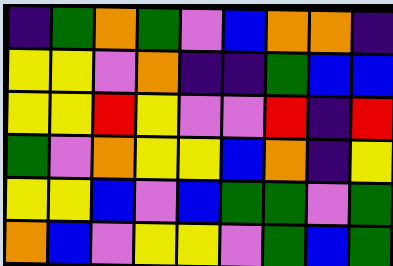[["indigo", "green", "orange", "green", "violet", "blue", "orange", "orange", "indigo"], ["yellow", "yellow", "violet", "orange", "indigo", "indigo", "green", "blue", "blue"], ["yellow", "yellow", "red", "yellow", "violet", "violet", "red", "indigo", "red"], ["green", "violet", "orange", "yellow", "yellow", "blue", "orange", "indigo", "yellow"], ["yellow", "yellow", "blue", "violet", "blue", "green", "green", "violet", "green"], ["orange", "blue", "violet", "yellow", "yellow", "violet", "green", "blue", "green"]]